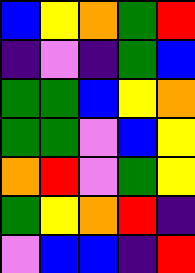[["blue", "yellow", "orange", "green", "red"], ["indigo", "violet", "indigo", "green", "blue"], ["green", "green", "blue", "yellow", "orange"], ["green", "green", "violet", "blue", "yellow"], ["orange", "red", "violet", "green", "yellow"], ["green", "yellow", "orange", "red", "indigo"], ["violet", "blue", "blue", "indigo", "red"]]